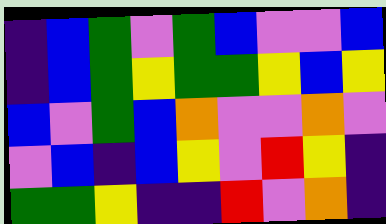[["indigo", "blue", "green", "violet", "green", "blue", "violet", "violet", "blue"], ["indigo", "blue", "green", "yellow", "green", "green", "yellow", "blue", "yellow"], ["blue", "violet", "green", "blue", "orange", "violet", "violet", "orange", "violet"], ["violet", "blue", "indigo", "blue", "yellow", "violet", "red", "yellow", "indigo"], ["green", "green", "yellow", "indigo", "indigo", "red", "violet", "orange", "indigo"]]